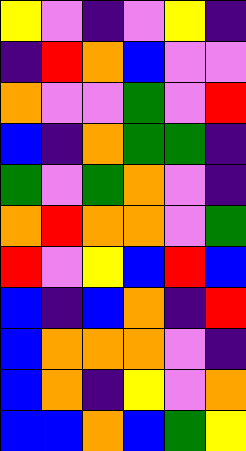[["yellow", "violet", "indigo", "violet", "yellow", "indigo"], ["indigo", "red", "orange", "blue", "violet", "violet"], ["orange", "violet", "violet", "green", "violet", "red"], ["blue", "indigo", "orange", "green", "green", "indigo"], ["green", "violet", "green", "orange", "violet", "indigo"], ["orange", "red", "orange", "orange", "violet", "green"], ["red", "violet", "yellow", "blue", "red", "blue"], ["blue", "indigo", "blue", "orange", "indigo", "red"], ["blue", "orange", "orange", "orange", "violet", "indigo"], ["blue", "orange", "indigo", "yellow", "violet", "orange"], ["blue", "blue", "orange", "blue", "green", "yellow"]]